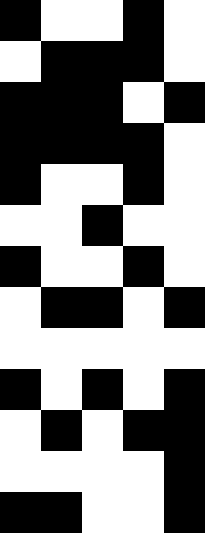[["black", "white", "white", "black", "white"], ["white", "black", "black", "black", "white"], ["black", "black", "black", "white", "black"], ["black", "black", "black", "black", "white"], ["black", "white", "white", "black", "white"], ["white", "white", "black", "white", "white"], ["black", "white", "white", "black", "white"], ["white", "black", "black", "white", "black"], ["white", "white", "white", "white", "white"], ["black", "white", "black", "white", "black"], ["white", "black", "white", "black", "black"], ["white", "white", "white", "white", "black"], ["black", "black", "white", "white", "black"]]